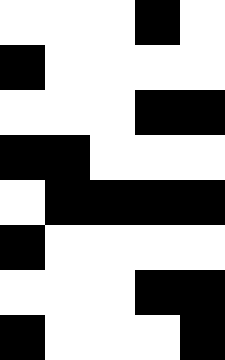[["white", "white", "white", "black", "white"], ["black", "white", "white", "white", "white"], ["white", "white", "white", "black", "black"], ["black", "black", "white", "white", "white"], ["white", "black", "black", "black", "black"], ["black", "white", "white", "white", "white"], ["white", "white", "white", "black", "black"], ["black", "white", "white", "white", "black"]]